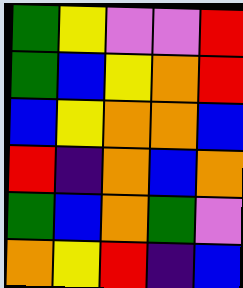[["green", "yellow", "violet", "violet", "red"], ["green", "blue", "yellow", "orange", "red"], ["blue", "yellow", "orange", "orange", "blue"], ["red", "indigo", "orange", "blue", "orange"], ["green", "blue", "orange", "green", "violet"], ["orange", "yellow", "red", "indigo", "blue"]]